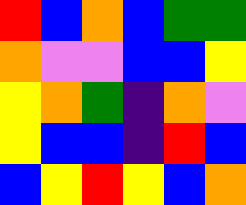[["red", "blue", "orange", "blue", "green", "green"], ["orange", "violet", "violet", "blue", "blue", "yellow"], ["yellow", "orange", "green", "indigo", "orange", "violet"], ["yellow", "blue", "blue", "indigo", "red", "blue"], ["blue", "yellow", "red", "yellow", "blue", "orange"]]